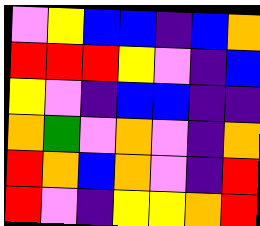[["violet", "yellow", "blue", "blue", "indigo", "blue", "orange"], ["red", "red", "red", "yellow", "violet", "indigo", "blue"], ["yellow", "violet", "indigo", "blue", "blue", "indigo", "indigo"], ["orange", "green", "violet", "orange", "violet", "indigo", "orange"], ["red", "orange", "blue", "orange", "violet", "indigo", "red"], ["red", "violet", "indigo", "yellow", "yellow", "orange", "red"]]